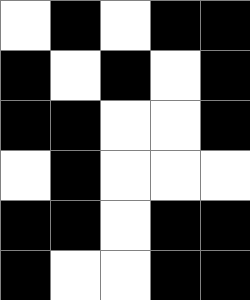[["white", "black", "white", "black", "black"], ["black", "white", "black", "white", "black"], ["black", "black", "white", "white", "black"], ["white", "black", "white", "white", "white"], ["black", "black", "white", "black", "black"], ["black", "white", "white", "black", "black"]]